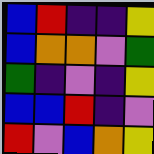[["blue", "red", "indigo", "indigo", "yellow"], ["blue", "orange", "orange", "violet", "green"], ["green", "indigo", "violet", "indigo", "yellow"], ["blue", "blue", "red", "indigo", "violet"], ["red", "violet", "blue", "orange", "yellow"]]